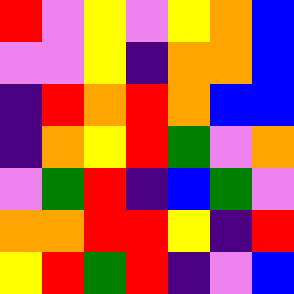[["red", "violet", "yellow", "violet", "yellow", "orange", "blue"], ["violet", "violet", "yellow", "indigo", "orange", "orange", "blue"], ["indigo", "red", "orange", "red", "orange", "blue", "blue"], ["indigo", "orange", "yellow", "red", "green", "violet", "orange"], ["violet", "green", "red", "indigo", "blue", "green", "violet"], ["orange", "orange", "red", "red", "yellow", "indigo", "red"], ["yellow", "red", "green", "red", "indigo", "violet", "blue"]]